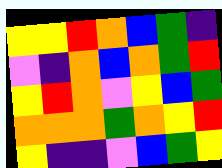[["yellow", "yellow", "red", "orange", "blue", "green", "indigo"], ["violet", "indigo", "orange", "blue", "orange", "green", "red"], ["yellow", "red", "orange", "violet", "yellow", "blue", "green"], ["orange", "orange", "orange", "green", "orange", "yellow", "red"], ["yellow", "indigo", "indigo", "violet", "blue", "green", "yellow"]]